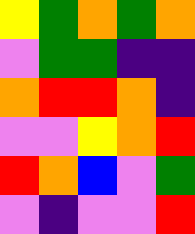[["yellow", "green", "orange", "green", "orange"], ["violet", "green", "green", "indigo", "indigo"], ["orange", "red", "red", "orange", "indigo"], ["violet", "violet", "yellow", "orange", "red"], ["red", "orange", "blue", "violet", "green"], ["violet", "indigo", "violet", "violet", "red"]]